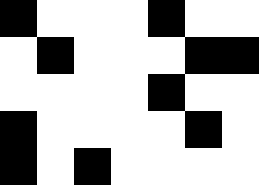[["black", "white", "white", "white", "black", "white", "white"], ["white", "black", "white", "white", "white", "black", "black"], ["white", "white", "white", "white", "black", "white", "white"], ["black", "white", "white", "white", "white", "black", "white"], ["black", "white", "black", "white", "white", "white", "white"]]